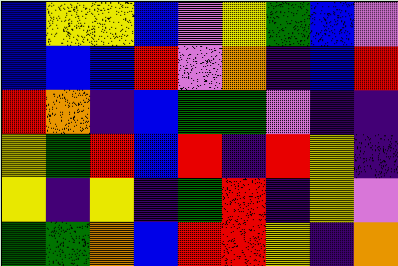[["blue", "yellow", "yellow", "blue", "violet", "yellow", "green", "blue", "violet"], ["blue", "blue", "blue", "red", "violet", "orange", "indigo", "blue", "red"], ["red", "orange", "indigo", "blue", "green", "green", "violet", "indigo", "indigo"], ["yellow", "green", "red", "blue", "red", "indigo", "red", "yellow", "indigo"], ["yellow", "indigo", "yellow", "indigo", "green", "red", "indigo", "yellow", "violet"], ["green", "green", "orange", "blue", "red", "red", "yellow", "indigo", "orange"]]